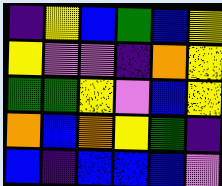[["indigo", "yellow", "blue", "green", "blue", "yellow"], ["yellow", "violet", "violet", "indigo", "orange", "yellow"], ["green", "green", "yellow", "violet", "blue", "yellow"], ["orange", "blue", "orange", "yellow", "green", "indigo"], ["blue", "indigo", "blue", "blue", "blue", "violet"]]